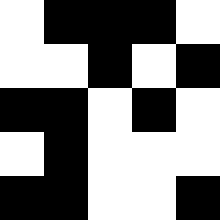[["white", "black", "black", "black", "white"], ["white", "white", "black", "white", "black"], ["black", "black", "white", "black", "white"], ["white", "black", "white", "white", "white"], ["black", "black", "white", "white", "black"]]